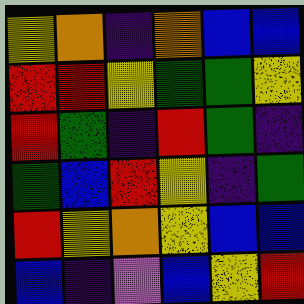[["yellow", "orange", "indigo", "orange", "blue", "blue"], ["red", "red", "yellow", "green", "green", "yellow"], ["red", "green", "indigo", "red", "green", "indigo"], ["green", "blue", "red", "yellow", "indigo", "green"], ["red", "yellow", "orange", "yellow", "blue", "blue"], ["blue", "indigo", "violet", "blue", "yellow", "red"]]